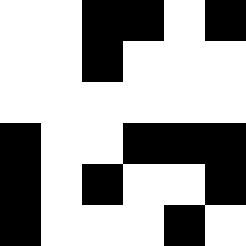[["white", "white", "black", "black", "white", "black"], ["white", "white", "black", "white", "white", "white"], ["white", "white", "white", "white", "white", "white"], ["black", "white", "white", "black", "black", "black"], ["black", "white", "black", "white", "white", "black"], ["black", "white", "white", "white", "black", "white"]]